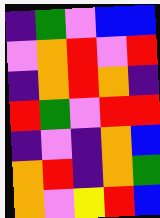[["indigo", "green", "violet", "blue", "blue"], ["violet", "orange", "red", "violet", "red"], ["indigo", "orange", "red", "orange", "indigo"], ["red", "green", "violet", "red", "red"], ["indigo", "violet", "indigo", "orange", "blue"], ["orange", "red", "indigo", "orange", "green"], ["orange", "violet", "yellow", "red", "blue"]]